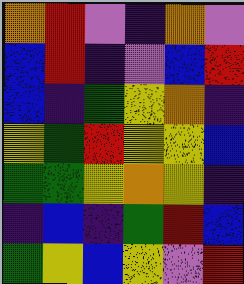[["orange", "red", "violet", "indigo", "orange", "violet"], ["blue", "red", "indigo", "violet", "blue", "red"], ["blue", "indigo", "green", "yellow", "orange", "indigo"], ["yellow", "green", "red", "yellow", "yellow", "blue"], ["green", "green", "yellow", "orange", "yellow", "indigo"], ["indigo", "blue", "indigo", "green", "red", "blue"], ["green", "yellow", "blue", "yellow", "violet", "red"]]